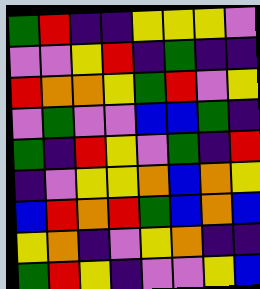[["green", "red", "indigo", "indigo", "yellow", "yellow", "yellow", "violet"], ["violet", "violet", "yellow", "red", "indigo", "green", "indigo", "indigo"], ["red", "orange", "orange", "yellow", "green", "red", "violet", "yellow"], ["violet", "green", "violet", "violet", "blue", "blue", "green", "indigo"], ["green", "indigo", "red", "yellow", "violet", "green", "indigo", "red"], ["indigo", "violet", "yellow", "yellow", "orange", "blue", "orange", "yellow"], ["blue", "red", "orange", "red", "green", "blue", "orange", "blue"], ["yellow", "orange", "indigo", "violet", "yellow", "orange", "indigo", "indigo"], ["green", "red", "yellow", "indigo", "violet", "violet", "yellow", "blue"]]